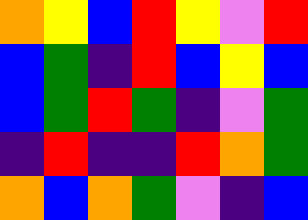[["orange", "yellow", "blue", "red", "yellow", "violet", "red"], ["blue", "green", "indigo", "red", "blue", "yellow", "blue"], ["blue", "green", "red", "green", "indigo", "violet", "green"], ["indigo", "red", "indigo", "indigo", "red", "orange", "green"], ["orange", "blue", "orange", "green", "violet", "indigo", "blue"]]